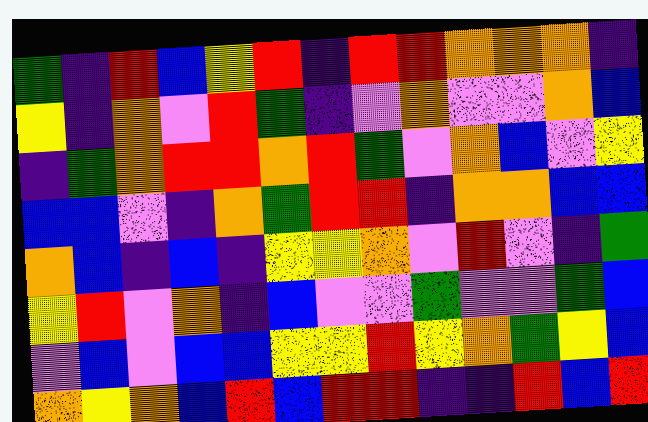[["green", "indigo", "red", "blue", "yellow", "red", "indigo", "red", "red", "orange", "orange", "orange", "indigo"], ["yellow", "indigo", "orange", "violet", "red", "green", "indigo", "violet", "orange", "violet", "violet", "orange", "blue"], ["indigo", "green", "orange", "red", "red", "orange", "red", "green", "violet", "orange", "blue", "violet", "yellow"], ["blue", "blue", "violet", "indigo", "orange", "green", "red", "red", "indigo", "orange", "orange", "blue", "blue"], ["orange", "blue", "indigo", "blue", "indigo", "yellow", "yellow", "orange", "violet", "red", "violet", "indigo", "green"], ["yellow", "red", "violet", "orange", "indigo", "blue", "violet", "violet", "green", "violet", "violet", "green", "blue"], ["violet", "blue", "violet", "blue", "blue", "yellow", "yellow", "red", "yellow", "orange", "green", "yellow", "blue"], ["orange", "yellow", "orange", "blue", "red", "blue", "red", "red", "indigo", "indigo", "red", "blue", "red"]]